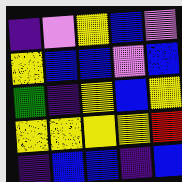[["indigo", "violet", "yellow", "blue", "violet"], ["yellow", "blue", "blue", "violet", "blue"], ["green", "indigo", "yellow", "blue", "yellow"], ["yellow", "yellow", "yellow", "yellow", "red"], ["indigo", "blue", "blue", "indigo", "blue"]]